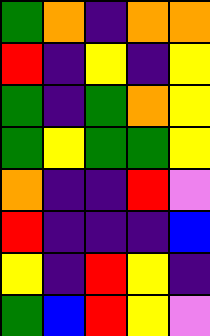[["green", "orange", "indigo", "orange", "orange"], ["red", "indigo", "yellow", "indigo", "yellow"], ["green", "indigo", "green", "orange", "yellow"], ["green", "yellow", "green", "green", "yellow"], ["orange", "indigo", "indigo", "red", "violet"], ["red", "indigo", "indigo", "indigo", "blue"], ["yellow", "indigo", "red", "yellow", "indigo"], ["green", "blue", "red", "yellow", "violet"]]